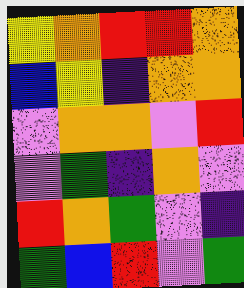[["yellow", "orange", "red", "red", "orange"], ["blue", "yellow", "indigo", "orange", "orange"], ["violet", "orange", "orange", "violet", "red"], ["violet", "green", "indigo", "orange", "violet"], ["red", "orange", "green", "violet", "indigo"], ["green", "blue", "red", "violet", "green"]]